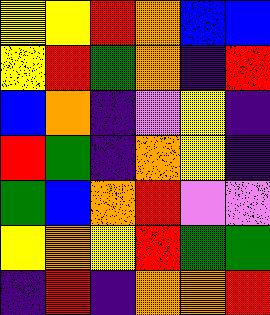[["yellow", "yellow", "red", "orange", "blue", "blue"], ["yellow", "red", "green", "orange", "indigo", "red"], ["blue", "orange", "indigo", "violet", "yellow", "indigo"], ["red", "green", "indigo", "orange", "yellow", "indigo"], ["green", "blue", "orange", "red", "violet", "violet"], ["yellow", "orange", "yellow", "red", "green", "green"], ["indigo", "red", "indigo", "orange", "orange", "red"]]